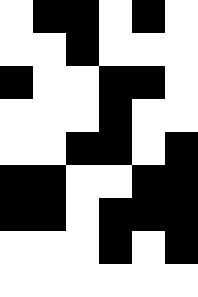[["white", "black", "black", "white", "black", "white"], ["white", "white", "black", "white", "white", "white"], ["black", "white", "white", "black", "black", "white"], ["white", "white", "white", "black", "white", "white"], ["white", "white", "black", "black", "white", "black"], ["black", "black", "white", "white", "black", "black"], ["black", "black", "white", "black", "black", "black"], ["white", "white", "white", "black", "white", "black"], ["white", "white", "white", "white", "white", "white"]]